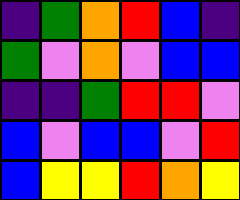[["indigo", "green", "orange", "red", "blue", "indigo"], ["green", "violet", "orange", "violet", "blue", "blue"], ["indigo", "indigo", "green", "red", "red", "violet"], ["blue", "violet", "blue", "blue", "violet", "red"], ["blue", "yellow", "yellow", "red", "orange", "yellow"]]